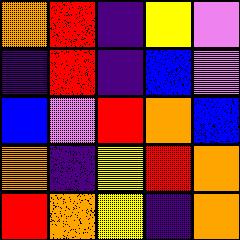[["orange", "red", "indigo", "yellow", "violet"], ["indigo", "red", "indigo", "blue", "violet"], ["blue", "violet", "red", "orange", "blue"], ["orange", "indigo", "yellow", "red", "orange"], ["red", "orange", "yellow", "indigo", "orange"]]